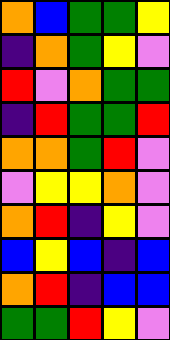[["orange", "blue", "green", "green", "yellow"], ["indigo", "orange", "green", "yellow", "violet"], ["red", "violet", "orange", "green", "green"], ["indigo", "red", "green", "green", "red"], ["orange", "orange", "green", "red", "violet"], ["violet", "yellow", "yellow", "orange", "violet"], ["orange", "red", "indigo", "yellow", "violet"], ["blue", "yellow", "blue", "indigo", "blue"], ["orange", "red", "indigo", "blue", "blue"], ["green", "green", "red", "yellow", "violet"]]